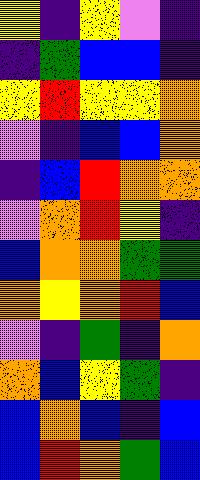[["yellow", "indigo", "yellow", "violet", "indigo"], ["indigo", "green", "blue", "blue", "indigo"], ["yellow", "red", "yellow", "yellow", "orange"], ["violet", "indigo", "blue", "blue", "orange"], ["indigo", "blue", "red", "orange", "orange"], ["violet", "orange", "red", "yellow", "indigo"], ["blue", "orange", "orange", "green", "green"], ["orange", "yellow", "orange", "red", "blue"], ["violet", "indigo", "green", "indigo", "orange"], ["orange", "blue", "yellow", "green", "indigo"], ["blue", "orange", "blue", "indigo", "blue"], ["blue", "red", "orange", "green", "blue"]]